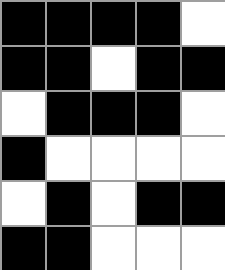[["black", "black", "black", "black", "white"], ["black", "black", "white", "black", "black"], ["white", "black", "black", "black", "white"], ["black", "white", "white", "white", "white"], ["white", "black", "white", "black", "black"], ["black", "black", "white", "white", "white"]]